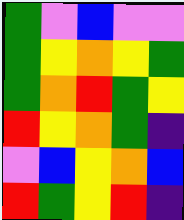[["green", "violet", "blue", "violet", "violet"], ["green", "yellow", "orange", "yellow", "green"], ["green", "orange", "red", "green", "yellow"], ["red", "yellow", "orange", "green", "indigo"], ["violet", "blue", "yellow", "orange", "blue"], ["red", "green", "yellow", "red", "indigo"]]